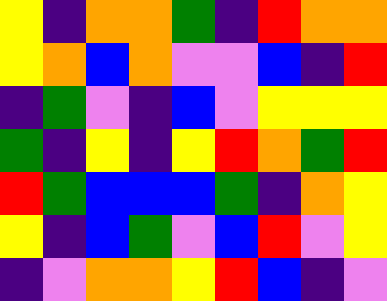[["yellow", "indigo", "orange", "orange", "green", "indigo", "red", "orange", "orange"], ["yellow", "orange", "blue", "orange", "violet", "violet", "blue", "indigo", "red"], ["indigo", "green", "violet", "indigo", "blue", "violet", "yellow", "yellow", "yellow"], ["green", "indigo", "yellow", "indigo", "yellow", "red", "orange", "green", "red"], ["red", "green", "blue", "blue", "blue", "green", "indigo", "orange", "yellow"], ["yellow", "indigo", "blue", "green", "violet", "blue", "red", "violet", "yellow"], ["indigo", "violet", "orange", "orange", "yellow", "red", "blue", "indigo", "violet"]]